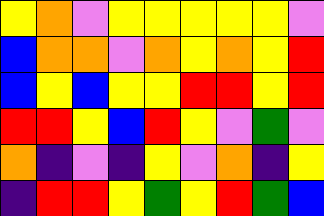[["yellow", "orange", "violet", "yellow", "yellow", "yellow", "yellow", "yellow", "violet"], ["blue", "orange", "orange", "violet", "orange", "yellow", "orange", "yellow", "red"], ["blue", "yellow", "blue", "yellow", "yellow", "red", "red", "yellow", "red"], ["red", "red", "yellow", "blue", "red", "yellow", "violet", "green", "violet"], ["orange", "indigo", "violet", "indigo", "yellow", "violet", "orange", "indigo", "yellow"], ["indigo", "red", "red", "yellow", "green", "yellow", "red", "green", "blue"]]